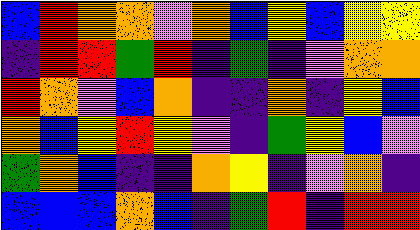[["blue", "red", "orange", "orange", "violet", "orange", "blue", "yellow", "blue", "yellow", "yellow"], ["indigo", "red", "red", "green", "red", "indigo", "green", "indigo", "violet", "orange", "orange"], ["red", "orange", "violet", "blue", "orange", "indigo", "indigo", "orange", "indigo", "yellow", "blue"], ["orange", "blue", "yellow", "red", "yellow", "violet", "indigo", "green", "yellow", "blue", "violet"], ["green", "orange", "blue", "indigo", "indigo", "orange", "yellow", "indigo", "violet", "orange", "indigo"], ["blue", "blue", "blue", "orange", "blue", "indigo", "green", "red", "indigo", "red", "red"]]